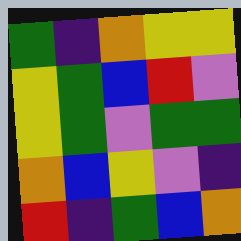[["green", "indigo", "orange", "yellow", "yellow"], ["yellow", "green", "blue", "red", "violet"], ["yellow", "green", "violet", "green", "green"], ["orange", "blue", "yellow", "violet", "indigo"], ["red", "indigo", "green", "blue", "orange"]]